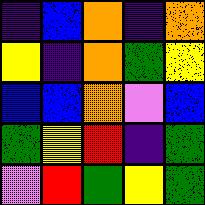[["indigo", "blue", "orange", "indigo", "orange"], ["yellow", "indigo", "orange", "green", "yellow"], ["blue", "blue", "orange", "violet", "blue"], ["green", "yellow", "red", "indigo", "green"], ["violet", "red", "green", "yellow", "green"]]